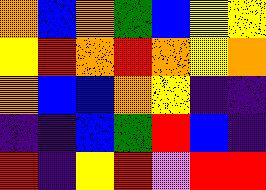[["orange", "blue", "orange", "green", "blue", "yellow", "yellow"], ["yellow", "red", "orange", "red", "orange", "yellow", "orange"], ["orange", "blue", "blue", "orange", "yellow", "indigo", "indigo"], ["indigo", "indigo", "blue", "green", "red", "blue", "indigo"], ["red", "indigo", "yellow", "red", "violet", "red", "red"]]